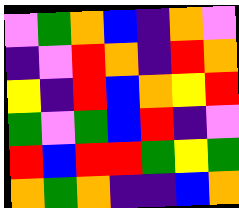[["violet", "green", "orange", "blue", "indigo", "orange", "violet"], ["indigo", "violet", "red", "orange", "indigo", "red", "orange"], ["yellow", "indigo", "red", "blue", "orange", "yellow", "red"], ["green", "violet", "green", "blue", "red", "indigo", "violet"], ["red", "blue", "red", "red", "green", "yellow", "green"], ["orange", "green", "orange", "indigo", "indigo", "blue", "orange"]]